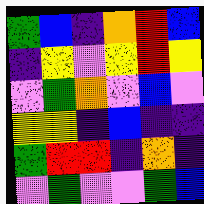[["green", "blue", "indigo", "orange", "red", "blue"], ["indigo", "yellow", "violet", "yellow", "red", "yellow"], ["violet", "green", "orange", "violet", "blue", "violet"], ["yellow", "yellow", "indigo", "blue", "indigo", "indigo"], ["green", "red", "red", "indigo", "orange", "indigo"], ["violet", "green", "violet", "violet", "green", "blue"]]